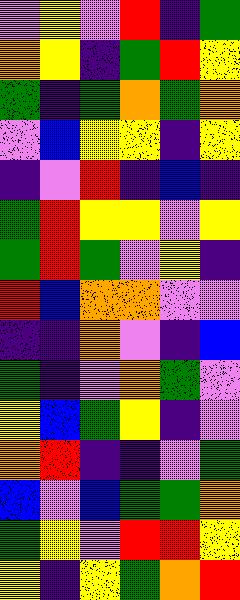[["violet", "yellow", "violet", "red", "indigo", "green"], ["orange", "yellow", "indigo", "green", "red", "yellow"], ["green", "indigo", "green", "orange", "green", "orange"], ["violet", "blue", "yellow", "yellow", "indigo", "yellow"], ["indigo", "violet", "red", "indigo", "blue", "indigo"], ["green", "red", "yellow", "yellow", "violet", "yellow"], ["green", "red", "green", "violet", "yellow", "indigo"], ["red", "blue", "orange", "orange", "violet", "violet"], ["indigo", "indigo", "orange", "violet", "indigo", "blue"], ["green", "indigo", "violet", "orange", "green", "violet"], ["yellow", "blue", "green", "yellow", "indigo", "violet"], ["orange", "red", "indigo", "indigo", "violet", "green"], ["blue", "violet", "blue", "green", "green", "orange"], ["green", "yellow", "violet", "red", "red", "yellow"], ["yellow", "indigo", "yellow", "green", "orange", "red"]]